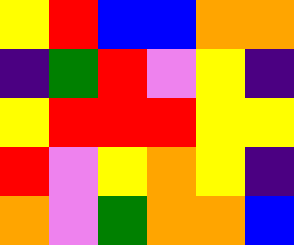[["yellow", "red", "blue", "blue", "orange", "orange"], ["indigo", "green", "red", "violet", "yellow", "indigo"], ["yellow", "red", "red", "red", "yellow", "yellow"], ["red", "violet", "yellow", "orange", "yellow", "indigo"], ["orange", "violet", "green", "orange", "orange", "blue"]]